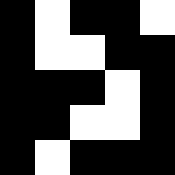[["black", "white", "black", "black", "white"], ["black", "white", "white", "black", "black"], ["black", "black", "black", "white", "black"], ["black", "black", "white", "white", "black"], ["black", "white", "black", "black", "black"]]